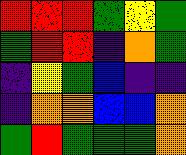[["red", "red", "red", "green", "yellow", "green"], ["green", "red", "red", "indigo", "orange", "green"], ["indigo", "yellow", "green", "blue", "indigo", "indigo"], ["indigo", "orange", "orange", "blue", "blue", "orange"], ["green", "red", "green", "green", "green", "orange"]]